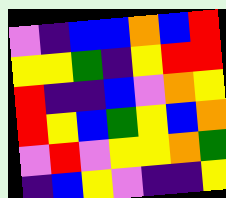[["violet", "indigo", "blue", "blue", "orange", "blue", "red"], ["yellow", "yellow", "green", "indigo", "yellow", "red", "red"], ["red", "indigo", "indigo", "blue", "violet", "orange", "yellow"], ["red", "yellow", "blue", "green", "yellow", "blue", "orange"], ["violet", "red", "violet", "yellow", "yellow", "orange", "green"], ["indigo", "blue", "yellow", "violet", "indigo", "indigo", "yellow"]]